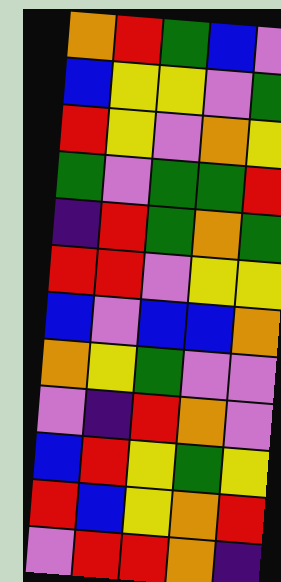[["orange", "red", "green", "blue", "violet"], ["blue", "yellow", "yellow", "violet", "green"], ["red", "yellow", "violet", "orange", "yellow"], ["green", "violet", "green", "green", "red"], ["indigo", "red", "green", "orange", "green"], ["red", "red", "violet", "yellow", "yellow"], ["blue", "violet", "blue", "blue", "orange"], ["orange", "yellow", "green", "violet", "violet"], ["violet", "indigo", "red", "orange", "violet"], ["blue", "red", "yellow", "green", "yellow"], ["red", "blue", "yellow", "orange", "red"], ["violet", "red", "red", "orange", "indigo"]]